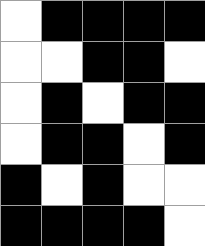[["white", "black", "black", "black", "black"], ["white", "white", "black", "black", "white"], ["white", "black", "white", "black", "black"], ["white", "black", "black", "white", "black"], ["black", "white", "black", "white", "white"], ["black", "black", "black", "black", "white"]]